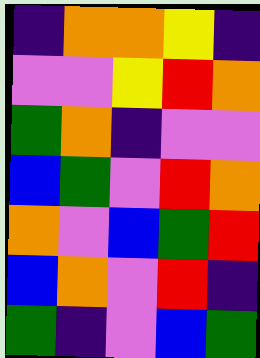[["indigo", "orange", "orange", "yellow", "indigo"], ["violet", "violet", "yellow", "red", "orange"], ["green", "orange", "indigo", "violet", "violet"], ["blue", "green", "violet", "red", "orange"], ["orange", "violet", "blue", "green", "red"], ["blue", "orange", "violet", "red", "indigo"], ["green", "indigo", "violet", "blue", "green"]]